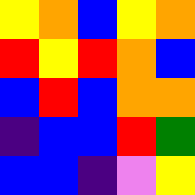[["yellow", "orange", "blue", "yellow", "orange"], ["red", "yellow", "red", "orange", "blue"], ["blue", "red", "blue", "orange", "orange"], ["indigo", "blue", "blue", "red", "green"], ["blue", "blue", "indigo", "violet", "yellow"]]